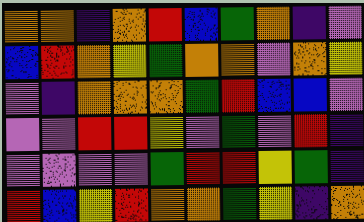[["orange", "orange", "indigo", "orange", "red", "blue", "green", "orange", "indigo", "violet"], ["blue", "red", "orange", "yellow", "green", "orange", "orange", "violet", "orange", "yellow"], ["violet", "indigo", "orange", "orange", "orange", "green", "red", "blue", "blue", "violet"], ["violet", "violet", "red", "red", "yellow", "violet", "green", "violet", "red", "indigo"], ["violet", "violet", "violet", "violet", "green", "red", "red", "yellow", "green", "indigo"], ["red", "blue", "yellow", "red", "orange", "orange", "green", "yellow", "indigo", "orange"]]